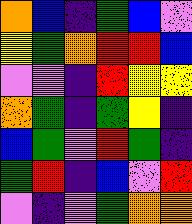[["orange", "blue", "indigo", "green", "blue", "violet"], ["yellow", "green", "orange", "red", "red", "blue"], ["violet", "violet", "indigo", "red", "yellow", "yellow"], ["orange", "green", "indigo", "green", "yellow", "indigo"], ["blue", "green", "violet", "red", "green", "indigo"], ["green", "red", "indigo", "blue", "violet", "red"], ["violet", "indigo", "violet", "green", "orange", "orange"]]